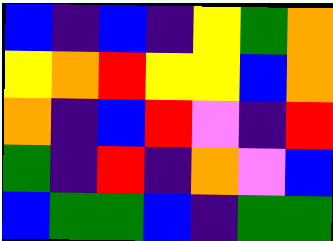[["blue", "indigo", "blue", "indigo", "yellow", "green", "orange"], ["yellow", "orange", "red", "yellow", "yellow", "blue", "orange"], ["orange", "indigo", "blue", "red", "violet", "indigo", "red"], ["green", "indigo", "red", "indigo", "orange", "violet", "blue"], ["blue", "green", "green", "blue", "indigo", "green", "green"]]